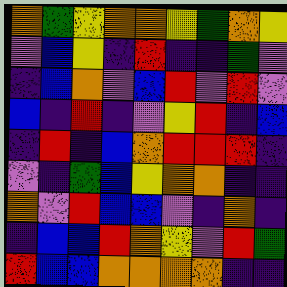[["orange", "green", "yellow", "orange", "orange", "yellow", "green", "orange", "yellow"], ["violet", "blue", "yellow", "indigo", "red", "indigo", "indigo", "green", "violet"], ["indigo", "blue", "orange", "violet", "blue", "red", "violet", "red", "violet"], ["blue", "indigo", "red", "indigo", "violet", "yellow", "red", "indigo", "blue"], ["indigo", "red", "indigo", "blue", "orange", "red", "red", "red", "indigo"], ["violet", "indigo", "green", "blue", "yellow", "orange", "orange", "indigo", "indigo"], ["orange", "violet", "red", "blue", "blue", "violet", "indigo", "orange", "indigo"], ["indigo", "blue", "blue", "red", "orange", "yellow", "violet", "red", "green"], ["red", "blue", "blue", "orange", "orange", "orange", "orange", "indigo", "indigo"]]